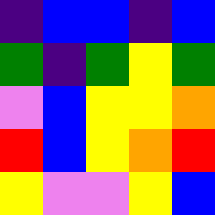[["indigo", "blue", "blue", "indigo", "blue"], ["green", "indigo", "green", "yellow", "green"], ["violet", "blue", "yellow", "yellow", "orange"], ["red", "blue", "yellow", "orange", "red"], ["yellow", "violet", "violet", "yellow", "blue"]]